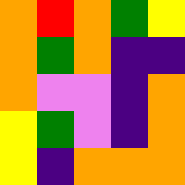[["orange", "red", "orange", "green", "yellow"], ["orange", "green", "orange", "indigo", "indigo"], ["orange", "violet", "violet", "indigo", "orange"], ["yellow", "green", "violet", "indigo", "orange"], ["yellow", "indigo", "orange", "orange", "orange"]]